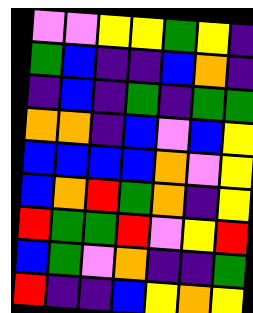[["violet", "violet", "yellow", "yellow", "green", "yellow", "indigo"], ["green", "blue", "indigo", "indigo", "blue", "orange", "indigo"], ["indigo", "blue", "indigo", "green", "indigo", "green", "green"], ["orange", "orange", "indigo", "blue", "violet", "blue", "yellow"], ["blue", "blue", "blue", "blue", "orange", "violet", "yellow"], ["blue", "orange", "red", "green", "orange", "indigo", "yellow"], ["red", "green", "green", "red", "violet", "yellow", "red"], ["blue", "green", "violet", "orange", "indigo", "indigo", "green"], ["red", "indigo", "indigo", "blue", "yellow", "orange", "yellow"]]